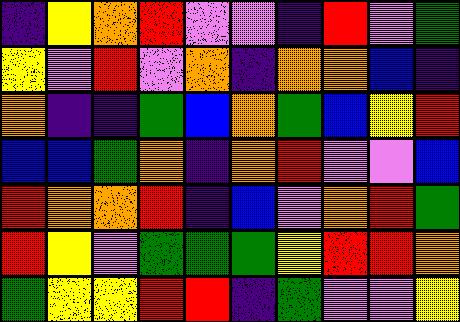[["indigo", "yellow", "orange", "red", "violet", "violet", "indigo", "red", "violet", "green"], ["yellow", "violet", "red", "violet", "orange", "indigo", "orange", "orange", "blue", "indigo"], ["orange", "indigo", "indigo", "green", "blue", "orange", "green", "blue", "yellow", "red"], ["blue", "blue", "green", "orange", "indigo", "orange", "red", "violet", "violet", "blue"], ["red", "orange", "orange", "red", "indigo", "blue", "violet", "orange", "red", "green"], ["red", "yellow", "violet", "green", "green", "green", "yellow", "red", "red", "orange"], ["green", "yellow", "yellow", "red", "red", "indigo", "green", "violet", "violet", "yellow"]]